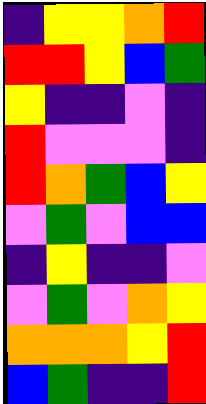[["indigo", "yellow", "yellow", "orange", "red"], ["red", "red", "yellow", "blue", "green"], ["yellow", "indigo", "indigo", "violet", "indigo"], ["red", "violet", "violet", "violet", "indigo"], ["red", "orange", "green", "blue", "yellow"], ["violet", "green", "violet", "blue", "blue"], ["indigo", "yellow", "indigo", "indigo", "violet"], ["violet", "green", "violet", "orange", "yellow"], ["orange", "orange", "orange", "yellow", "red"], ["blue", "green", "indigo", "indigo", "red"]]